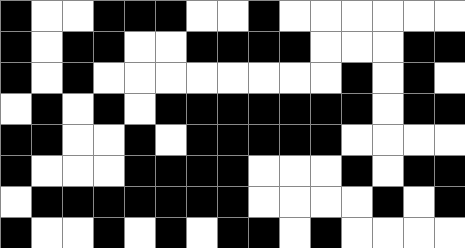[["black", "white", "white", "black", "black", "black", "white", "white", "black", "white", "white", "white", "white", "white", "white"], ["black", "white", "black", "black", "white", "white", "black", "black", "black", "black", "white", "white", "white", "black", "black"], ["black", "white", "black", "white", "white", "white", "white", "white", "white", "white", "white", "black", "white", "black", "white"], ["white", "black", "white", "black", "white", "black", "black", "black", "black", "black", "black", "black", "white", "black", "black"], ["black", "black", "white", "white", "black", "white", "black", "black", "black", "black", "black", "white", "white", "white", "white"], ["black", "white", "white", "white", "black", "black", "black", "black", "white", "white", "white", "black", "white", "black", "black"], ["white", "black", "black", "black", "black", "black", "black", "black", "white", "white", "white", "white", "black", "white", "black"], ["black", "white", "white", "black", "white", "black", "white", "black", "black", "white", "black", "white", "white", "white", "white"]]